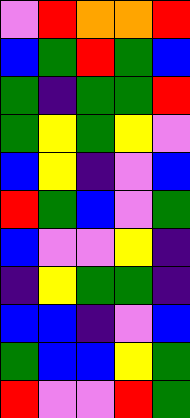[["violet", "red", "orange", "orange", "red"], ["blue", "green", "red", "green", "blue"], ["green", "indigo", "green", "green", "red"], ["green", "yellow", "green", "yellow", "violet"], ["blue", "yellow", "indigo", "violet", "blue"], ["red", "green", "blue", "violet", "green"], ["blue", "violet", "violet", "yellow", "indigo"], ["indigo", "yellow", "green", "green", "indigo"], ["blue", "blue", "indigo", "violet", "blue"], ["green", "blue", "blue", "yellow", "green"], ["red", "violet", "violet", "red", "green"]]